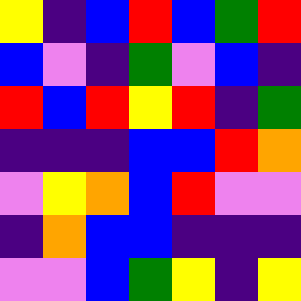[["yellow", "indigo", "blue", "red", "blue", "green", "red"], ["blue", "violet", "indigo", "green", "violet", "blue", "indigo"], ["red", "blue", "red", "yellow", "red", "indigo", "green"], ["indigo", "indigo", "indigo", "blue", "blue", "red", "orange"], ["violet", "yellow", "orange", "blue", "red", "violet", "violet"], ["indigo", "orange", "blue", "blue", "indigo", "indigo", "indigo"], ["violet", "violet", "blue", "green", "yellow", "indigo", "yellow"]]